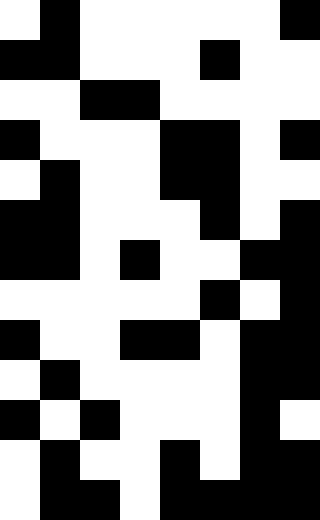[["white", "black", "white", "white", "white", "white", "white", "black"], ["black", "black", "white", "white", "white", "black", "white", "white"], ["white", "white", "black", "black", "white", "white", "white", "white"], ["black", "white", "white", "white", "black", "black", "white", "black"], ["white", "black", "white", "white", "black", "black", "white", "white"], ["black", "black", "white", "white", "white", "black", "white", "black"], ["black", "black", "white", "black", "white", "white", "black", "black"], ["white", "white", "white", "white", "white", "black", "white", "black"], ["black", "white", "white", "black", "black", "white", "black", "black"], ["white", "black", "white", "white", "white", "white", "black", "black"], ["black", "white", "black", "white", "white", "white", "black", "white"], ["white", "black", "white", "white", "black", "white", "black", "black"], ["white", "black", "black", "white", "black", "black", "black", "black"]]